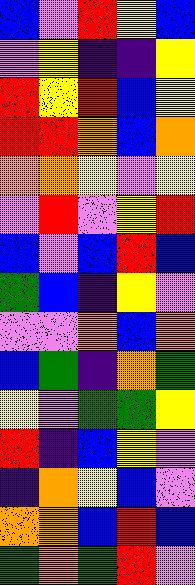[["blue", "violet", "red", "yellow", "blue"], ["violet", "yellow", "indigo", "indigo", "yellow"], ["red", "yellow", "red", "blue", "yellow"], ["red", "red", "orange", "blue", "orange"], ["orange", "orange", "yellow", "violet", "yellow"], ["violet", "red", "violet", "yellow", "red"], ["blue", "violet", "blue", "red", "blue"], ["green", "blue", "indigo", "yellow", "violet"], ["violet", "violet", "orange", "blue", "orange"], ["blue", "green", "indigo", "orange", "green"], ["yellow", "violet", "green", "green", "yellow"], ["red", "indigo", "blue", "yellow", "violet"], ["indigo", "orange", "yellow", "blue", "violet"], ["orange", "orange", "blue", "red", "blue"], ["green", "orange", "green", "red", "violet"]]